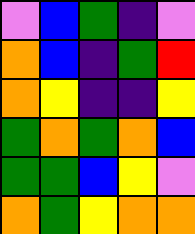[["violet", "blue", "green", "indigo", "violet"], ["orange", "blue", "indigo", "green", "red"], ["orange", "yellow", "indigo", "indigo", "yellow"], ["green", "orange", "green", "orange", "blue"], ["green", "green", "blue", "yellow", "violet"], ["orange", "green", "yellow", "orange", "orange"]]